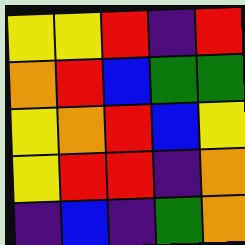[["yellow", "yellow", "red", "indigo", "red"], ["orange", "red", "blue", "green", "green"], ["yellow", "orange", "red", "blue", "yellow"], ["yellow", "red", "red", "indigo", "orange"], ["indigo", "blue", "indigo", "green", "orange"]]